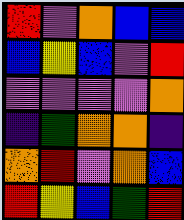[["red", "violet", "orange", "blue", "blue"], ["blue", "yellow", "blue", "violet", "red"], ["violet", "violet", "violet", "violet", "orange"], ["indigo", "green", "orange", "orange", "indigo"], ["orange", "red", "violet", "orange", "blue"], ["red", "yellow", "blue", "green", "red"]]